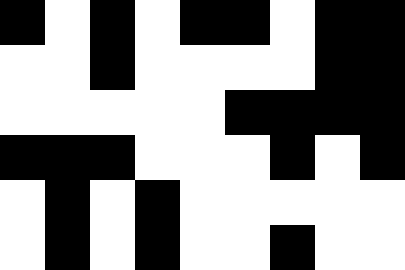[["black", "white", "black", "white", "black", "black", "white", "black", "black"], ["white", "white", "black", "white", "white", "white", "white", "black", "black"], ["white", "white", "white", "white", "white", "black", "black", "black", "black"], ["black", "black", "black", "white", "white", "white", "black", "white", "black"], ["white", "black", "white", "black", "white", "white", "white", "white", "white"], ["white", "black", "white", "black", "white", "white", "black", "white", "white"]]